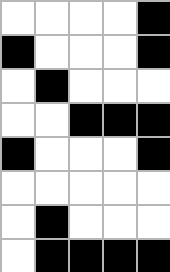[["white", "white", "white", "white", "black"], ["black", "white", "white", "white", "black"], ["white", "black", "white", "white", "white"], ["white", "white", "black", "black", "black"], ["black", "white", "white", "white", "black"], ["white", "white", "white", "white", "white"], ["white", "black", "white", "white", "white"], ["white", "black", "black", "black", "black"]]